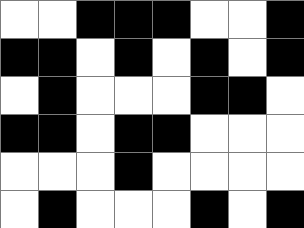[["white", "white", "black", "black", "black", "white", "white", "black"], ["black", "black", "white", "black", "white", "black", "white", "black"], ["white", "black", "white", "white", "white", "black", "black", "white"], ["black", "black", "white", "black", "black", "white", "white", "white"], ["white", "white", "white", "black", "white", "white", "white", "white"], ["white", "black", "white", "white", "white", "black", "white", "black"]]